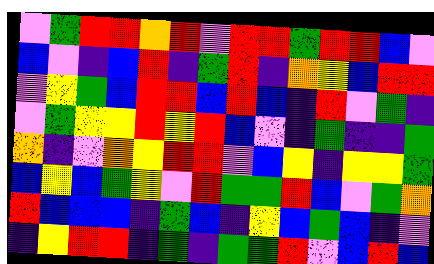[["violet", "green", "red", "red", "orange", "red", "violet", "red", "red", "green", "red", "red", "blue", "violet"], ["blue", "violet", "indigo", "blue", "red", "indigo", "green", "red", "indigo", "orange", "yellow", "blue", "red", "red"], ["violet", "yellow", "green", "blue", "red", "red", "blue", "red", "blue", "indigo", "red", "violet", "green", "indigo"], ["violet", "green", "yellow", "yellow", "red", "yellow", "red", "blue", "violet", "indigo", "green", "indigo", "indigo", "green"], ["orange", "indigo", "violet", "orange", "yellow", "red", "red", "violet", "blue", "yellow", "indigo", "yellow", "yellow", "green"], ["blue", "yellow", "blue", "green", "yellow", "violet", "red", "green", "green", "red", "blue", "violet", "green", "orange"], ["red", "blue", "blue", "blue", "indigo", "green", "blue", "indigo", "yellow", "blue", "green", "blue", "indigo", "violet"], ["indigo", "yellow", "red", "red", "indigo", "green", "indigo", "green", "green", "red", "violet", "blue", "red", "blue"]]